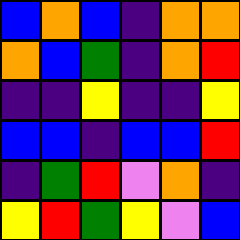[["blue", "orange", "blue", "indigo", "orange", "orange"], ["orange", "blue", "green", "indigo", "orange", "red"], ["indigo", "indigo", "yellow", "indigo", "indigo", "yellow"], ["blue", "blue", "indigo", "blue", "blue", "red"], ["indigo", "green", "red", "violet", "orange", "indigo"], ["yellow", "red", "green", "yellow", "violet", "blue"]]